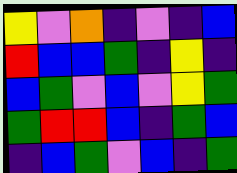[["yellow", "violet", "orange", "indigo", "violet", "indigo", "blue"], ["red", "blue", "blue", "green", "indigo", "yellow", "indigo"], ["blue", "green", "violet", "blue", "violet", "yellow", "green"], ["green", "red", "red", "blue", "indigo", "green", "blue"], ["indigo", "blue", "green", "violet", "blue", "indigo", "green"]]